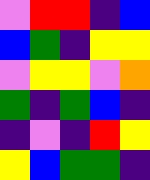[["violet", "red", "red", "indigo", "blue"], ["blue", "green", "indigo", "yellow", "yellow"], ["violet", "yellow", "yellow", "violet", "orange"], ["green", "indigo", "green", "blue", "indigo"], ["indigo", "violet", "indigo", "red", "yellow"], ["yellow", "blue", "green", "green", "indigo"]]